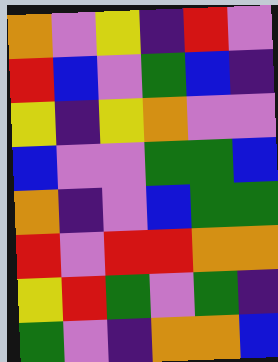[["orange", "violet", "yellow", "indigo", "red", "violet"], ["red", "blue", "violet", "green", "blue", "indigo"], ["yellow", "indigo", "yellow", "orange", "violet", "violet"], ["blue", "violet", "violet", "green", "green", "blue"], ["orange", "indigo", "violet", "blue", "green", "green"], ["red", "violet", "red", "red", "orange", "orange"], ["yellow", "red", "green", "violet", "green", "indigo"], ["green", "violet", "indigo", "orange", "orange", "blue"]]